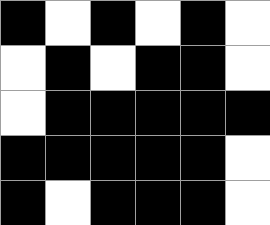[["black", "white", "black", "white", "black", "white"], ["white", "black", "white", "black", "black", "white"], ["white", "black", "black", "black", "black", "black"], ["black", "black", "black", "black", "black", "white"], ["black", "white", "black", "black", "black", "white"]]